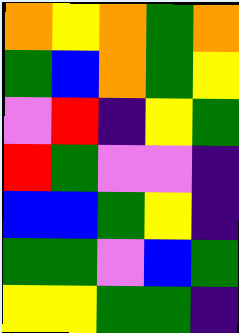[["orange", "yellow", "orange", "green", "orange"], ["green", "blue", "orange", "green", "yellow"], ["violet", "red", "indigo", "yellow", "green"], ["red", "green", "violet", "violet", "indigo"], ["blue", "blue", "green", "yellow", "indigo"], ["green", "green", "violet", "blue", "green"], ["yellow", "yellow", "green", "green", "indigo"]]